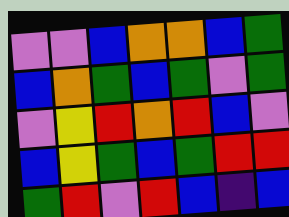[["violet", "violet", "blue", "orange", "orange", "blue", "green"], ["blue", "orange", "green", "blue", "green", "violet", "green"], ["violet", "yellow", "red", "orange", "red", "blue", "violet"], ["blue", "yellow", "green", "blue", "green", "red", "red"], ["green", "red", "violet", "red", "blue", "indigo", "blue"]]